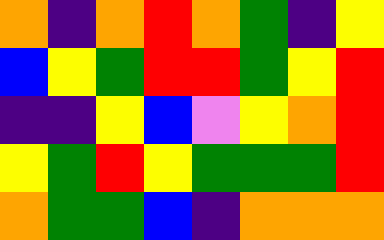[["orange", "indigo", "orange", "red", "orange", "green", "indigo", "yellow"], ["blue", "yellow", "green", "red", "red", "green", "yellow", "red"], ["indigo", "indigo", "yellow", "blue", "violet", "yellow", "orange", "red"], ["yellow", "green", "red", "yellow", "green", "green", "green", "red"], ["orange", "green", "green", "blue", "indigo", "orange", "orange", "orange"]]